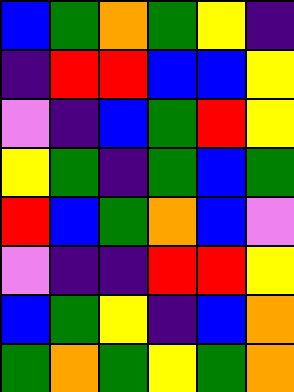[["blue", "green", "orange", "green", "yellow", "indigo"], ["indigo", "red", "red", "blue", "blue", "yellow"], ["violet", "indigo", "blue", "green", "red", "yellow"], ["yellow", "green", "indigo", "green", "blue", "green"], ["red", "blue", "green", "orange", "blue", "violet"], ["violet", "indigo", "indigo", "red", "red", "yellow"], ["blue", "green", "yellow", "indigo", "blue", "orange"], ["green", "orange", "green", "yellow", "green", "orange"]]